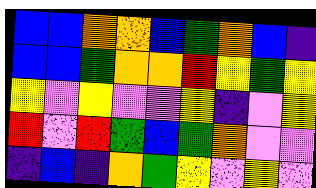[["blue", "blue", "orange", "orange", "blue", "green", "orange", "blue", "indigo"], ["blue", "blue", "green", "orange", "orange", "red", "yellow", "green", "yellow"], ["yellow", "violet", "yellow", "violet", "violet", "yellow", "indigo", "violet", "yellow"], ["red", "violet", "red", "green", "blue", "green", "orange", "violet", "violet"], ["indigo", "blue", "indigo", "orange", "green", "yellow", "violet", "yellow", "violet"]]